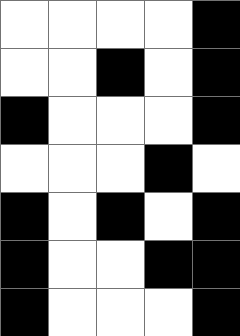[["white", "white", "white", "white", "black"], ["white", "white", "black", "white", "black"], ["black", "white", "white", "white", "black"], ["white", "white", "white", "black", "white"], ["black", "white", "black", "white", "black"], ["black", "white", "white", "black", "black"], ["black", "white", "white", "white", "black"]]